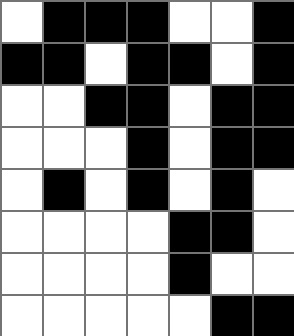[["white", "black", "black", "black", "white", "white", "black"], ["black", "black", "white", "black", "black", "white", "black"], ["white", "white", "black", "black", "white", "black", "black"], ["white", "white", "white", "black", "white", "black", "black"], ["white", "black", "white", "black", "white", "black", "white"], ["white", "white", "white", "white", "black", "black", "white"], ["white", "white", "white", "white", "black", "white", "white"], ["white", "white", "white", "white", "white", "black", "black"]]